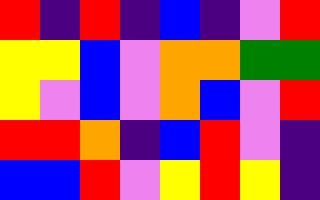[["red", "indigo", "red", "indigo", "blue", "indigo", "violet", "red"], ["yellow", "yellow", "blue", "violet", "orange", "orange", "green", "green"], ["yellow", "violet", "blue", "violet", "orange", "blue", "violet", "red"], ["red", "red", "orange", "indigo", "blue", "red", "violet", "indigo"], ["blue", "blue", "red", "violet", "yellow", "red", "yellow", "indigo"]]